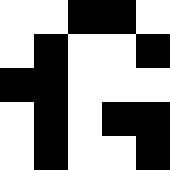[["white", "white", "black", "black", "white"], ["white", "black", "white", "white", "black"], ["black", "black", "white", "white", "white"], ["white", "black", "white", "black", "black"], ["white", "black", "white", "white", "black"]]